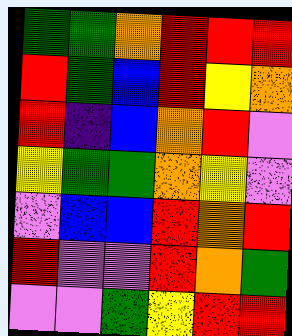[["green", "green", "orange", "red", "red", "red"], ["red", "green", "blue", "red", "yellow", "orange"], ["red", "indigo", "blue", "orange", "red", "violet"], ["yellow", "green", "green", "orange", "yellow", "violet"], ["violet", "blue", "blue", "red", "orange", "red"], ["red", "violet", "violet", "red", "orange", "green"], ["violet", "violet", "green", "yellow", "red", "red"]]